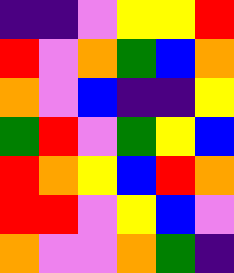[["indigo", "indigo", "violet", "yellow", "yellow", "red"], ["red", "violet", "orange", "green", "blue", "orange"], ["orange", "violet", "blue", "indigo", "indigo", "yellow"], ["green", "red", "violet", "green", "yellow", "blue"], ["red", "orange", "yellow", "blue", "red", "orange"], ["red", "red", "violet", "yellow", "blue", "violet"], ["orange", "violet", "violet", "orange", "green", "indigo"]]